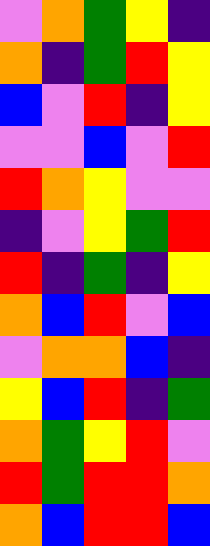[["violet", "orange", "green", "yellow", "indigo"], ["orange", "indigo", "green", "red", "yellow"], ["blue", "violet", "red", "indigo", "yellow"], ["violet", "violet", "blue", "violet", "red"], ["red", "orange", "yellow", "violet", "violet"], ["indigo", "violet", "yellow", "green", "red"], ["red", "indigo", "green", "indigo", "yellow"], ["orange", "blue", "red", "violet", "blue"], ["violet", "orange", "orange", "blue", "indigo"], ["yellow", "blue", "red", "indigo", "green"], ["orange", "green", "yellow", "red", "violet"], ["red", "green", "red", "red", "orange"], ["orange", "blue", "red", "red", "blue"]]